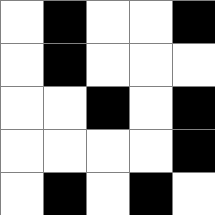[["white", "black", "white", "white", "black"], ["white", "black", "white", "white", "white"], ["white", "white", "black", "white", "black"], ["white", "white", "white", "white", "black"], ["white", "black", "white", "black", "white"]]